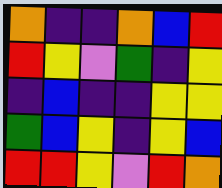[["orange", "indigo", "indigo", "orange", "blue", "red"], ["red", "yellow", "violet", "green", "indigo", "yellow"], ["indigo", "blue", "indigo", "indigo", "yellow", "yellow"], ["green", "blue", "yellow", "indigo", "yellow", "blue"], ["red", "red", "yellow", "violet", "red", "orange"]]